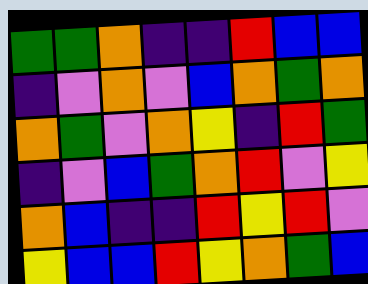[["green", "green", "orange", "indigo", "indigo", "red", "blue", "blue"], ["indigo", "violet", "orange", "violet", "blue", "orange", "green", "orange"], ["orange", "green", "violet", "orange", "yellow", "indigo", "red", "green"], ["indigo", "violet", "blue", "green", "orange", "red", "violet", "yellow"], ["orange", "blue", "indigo", "indigo", "red", "yellow", "red", "violet"], ["yellow", "blue", "blue", "red", "yellow", "orange", "green", "blue"]]